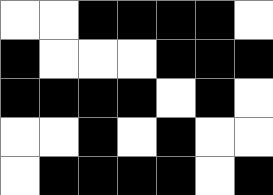[["white", "white", "black", "black", "black", "black", "white"], ["black", "white", "white", "white", "black", "black", "black"], ["black", "black", "black", "black", "white", "black", "white"], ["white", "white", "black", "white", "black", "white", "white"], ["white", "black", "black", "black", "black", "white", "black"]]